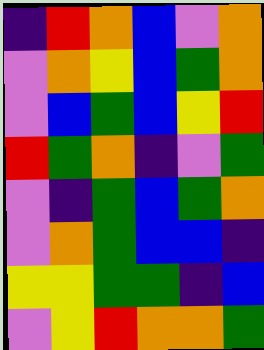[["indigo", "red", "orange", "blue", "violet", "orange"], ["violet", "orange", "yellow", "blue", "green", "orange"], ["violet", "blue", "green", "blue", "yellow", "red"], ["red", "green", "orange", "indigo", "violet", "green"], ["violet", "indigo", "green", "blue", "green", "orange"], ["violet", "orange", "green", "blue", "blue", "indigo"], ["yellow", "yellow", "green", "green", "indigo", "blue"], ["violet", "yellow", "red", "orange", "orange", "green"]]